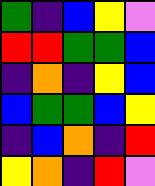[["green", "indigo", "blue", "yellow", "violet"], ["red", "red", "green", "green", "blue"], ["indigo", "orange", "indigo", "yellow", "blue"], ["blue", "green", "green", "blue", "yellow"], ["indigo", "blue", "orange", "indigo", "red"], ["yellow", "orange", "indigo", "red", "violet"]]